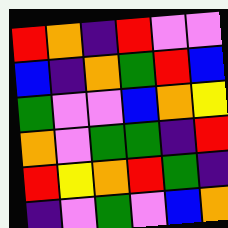[["red", "orange", "indigo", "red", "violet", "violet"], ["blue", "indigo", "orange", "green", "red", "blue"], ["green", "violet", "violet", "blue", "orange", "yellow"], ["orange", "violet", "green", "green", "indigo", "red"], ["red", "yellow", "orange", "red", "green", "indigo"], ["indigo", "violet", "green", "violet", "blue", "orange"]]